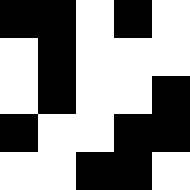[["black", "black", "white", "black", "white"], ["white", "black", "white", "white", "white"], ["white", "black", "white", "white", "black"], ["black", "white", "white", "black", "black"], ["white", "white", "black", "black", "white"]]